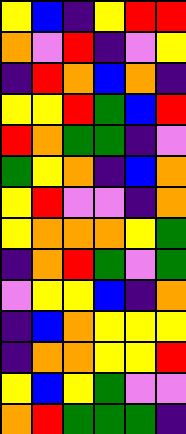[["yellow", "blue", "indigo", "yellow", "red", "red"], ["orange", "violet", "red", "indigo", "violet", "yellow"], ["indigo", "red", "orange", "blue", "orange", "indigo"], ["yellow", "yellow", "red", "green", "blue", "red"], ["red", "orange", "green", "green", "indigo", "violet"], ["green", "yellow", "orange", "indigo", "blue", "orange"], ["yellow", "red", "violet", "violet", "indigo", "orange"], ["yellow", "orange", "orange", "orange", "yellow", "green"], ["indigo", "orange", "red", "green", "violet", "green"], ["violet", "yellow", "yellow", "blue", "indigo", "orange"], ["indigo", "blue", "orange", "yellow", "yellow", "yellow"], ["indigo", "orange", "orange", "yellow", "yellow", "red"], ["yellow", "blue", "yellow", "green", "violet", "violet"], ["orange", "red", "green", "green", "green", "indigo"]]